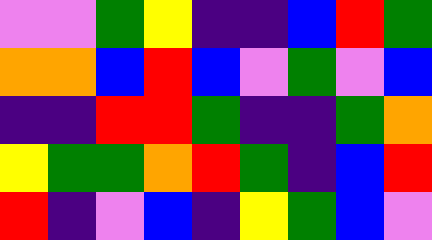[["violet", "violet", "green", "yellow", "indigo", "indigo", "blue", "red", "green"], ["orange", "orange", "blue", "red", "blue", "violet", "green", "violet", "blue"], ["indigo", "indigo", "red", "red", "green", "indigo", "indigo", "green", "orange"], ["yellow", "green", "green", "orange", "red", "green", "indigo", "blue", "red"], ["red", "indigo", "violet", "blue", "indigo", "yellow", "green", "blue", "violet"]]